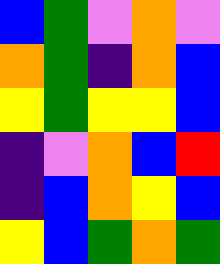[["blue", "green", "violet", "orange", "violet"], ["orange", "green", "indigo", "orange", "blue"], ["yellow", "green", "yellow", "yellow", "blue"], ["indigo", "violet", "orange", "blue", "red"], ["indigo", "blue", "orange", "yellow", "blue"], ["yellow", "blue", "green", "orange", "green"]]